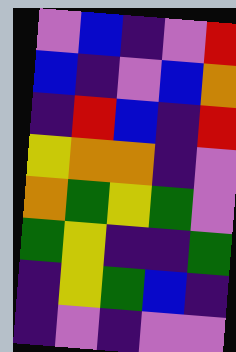[["violet", "blue", "indigo", "violet", "red"], ["blue", "indigo", "violet", "blue", "orange"], ["indigo", "red", "blue", "indigo", "red"], ["yellow", "orange", "orange", "indigo", "violet"], ["orange", "green", "yellow", "green", "violet"], ["green", "yellow", "indigo", "indigo", "green"], ["indigo", "yellow", "green", "blue", "indigo"], ["indigo", "violet", "indigo", "violet", "violet"]]